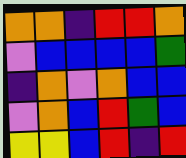[["orange", "orange", "indigo", "red", "red", "orange"], ["violet", "blue", "blue", "blue", "blue", "green"], ["indigo", "orange", "violet", "orange", "blue", "blue"], ["violet", "orange", "blue", "red", "green", "blue"], ["yellow", "yellow", "blue", "red", "indigo", "red"]]